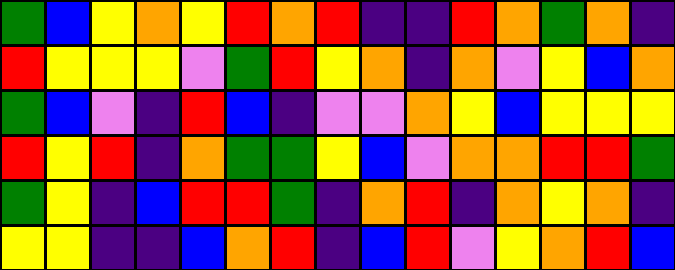[["green", "blue", "yellow", "orange", "yellow", "red", "orange", "red", "indigo", "indigo", "red", "orange", "green", "orange", "indigo"], ["red", "yellow", "yellow", "yellow", "violet", "green", "red", "yellow", "orange", "indigo", "orange", "violet", "yellow", "blue", "orange"], ["green", "blue", "violet", "indigo", "red", "blue", "indigo", "violet", "violet", "orange", "yellow", "blue", "yellow", "yellow", "yellow"], ["red", "yellow", "red", "indigo", "orange", "green", "green", "yellow", "blue", "violet", "orange", "orange", "red", "red", "green"], ["green", "yellow", "indigo", "blue", "red", "red", "green", "indigo", "orange", "red", "indigo", "orange", "yellow", "orange", "indigo"], ["yellow", "yellow", "indigo", "indigo", "blue", "orange", "red", "indigo", "blue", "red", "violet", "yellow", "orange", "red", "blue"]]